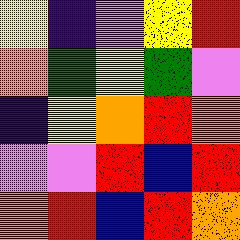[["yellow", "indigo", "violet", "yellow", "red"], ["orange", "green", "yellow", "green", "violet"], ["indigo", "yellow", "orange", "red", "orange"], ["violet", "violet", "red", "blue", "red"], ["orange", "red", "blue", "red", "orange"]]